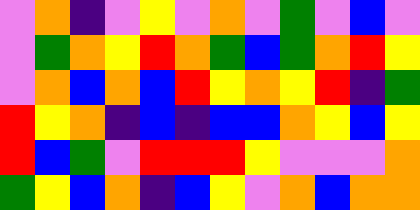[["violet", "orange", "indigo", "violet", "yellow", "violet", "orange", "violet", "green", "violet", "blue", "violet"], ["violet", "green", "orange", "yellow", "red", "orange", "green", "blue", "green", "orange", "red", "yellow"], ["violet", "orange", "blue", "orange", "blue", "red", "yellow", "orange", "yellow", "red", "indigo", "green"], ["red", "yellow", "orange", "indigo", "blue", "indigo", "blue", "blue", "orange", "yellow", "blue", "yellow"], ["red", "blue", "green", "violet", "red", "red", "red", "yellow", "violet", "violet", "violet", "orange"], ["green", "yellow", "blue", "orange", "indigo", "blue", "yellow", "violet", "orange", "blue", "orange", "orange"]]